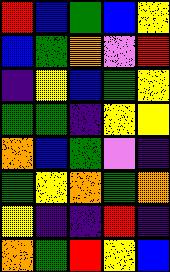[["red", "blue", "green", "blue", "yellow"], ["blue", "green", "orange", "violet", "red"], ["indigo", "yellow", "blue", "green", "yellow"], ["green", "green", "indigo", "yellow", "yellow"], ["orange", "blue", "green", "violet", "indigo"], ["green", "yellow", "orange", "green", "orange"], ["yellow", "indigo", "indigo", "red", "indigo"], ["orange", "green", "red", "yellow", "blue"]]